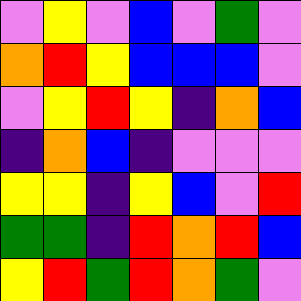[["violet", "yellow", "violet", "blue", "violet", "green", "violet"], ["orange", "red", "yellow", "blue", "blue", "blue", "violet"], ["violet", "yellow", "red", "yellow", "indigo", "orange", "blue"], ["indigo", "orange", "blue", "indigo", "violet", "violet", "violet"], ["yellow", "yellow", "indigo", "yellow", "blue", "violet", "red"], ["green", "green", "indigo", "red", "orange", "red", "blue"], ["yellow", "red", "green", "red", "orange", "green", "violet"]]